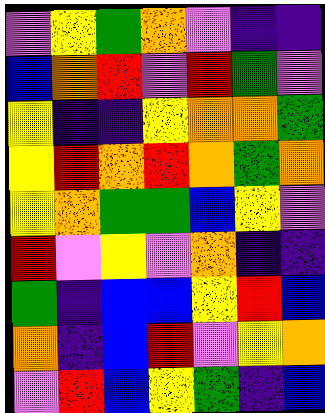[["violet", "yellow", "green", "orange", "violet", "indigo", "indigo"], ["blue", "orange", "red", "violet", "red", "green", "violet"], ["yellow", "indigo", "indigo", "yellow", "orange", "orange", "green"], ["yellow", "red", "orange", "red", "orange", "green", "orange"], ["yellow", "orange", "green", "green", "blue", "yellow", "violet"], ["red", "violet", "yellow", "violet", "orange", "indigo", "indigo"], ["green", "indigo", "blue", "blue", "yellow", "red", "blue"], ["orange", "indigo", "blue", "red", "violet", "yellow", "orange"], ["violet", "red", "blue", "yellow", "green", "indigo", "blue"]]